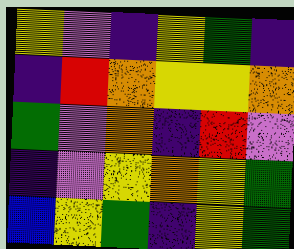[["yellow", "violet", "indigo", "yellow", "green", "indigo"], ["indigo", "red", "orange", "yellow", "yellow", "orange"], ["green", "violet", "orange", "indigo", "red", "violet"], ["indigo", "violet", "yellow", "orange", "yellow", "green"], ["blue", "yellow", "green", "indigo", "yellow", "green"]]